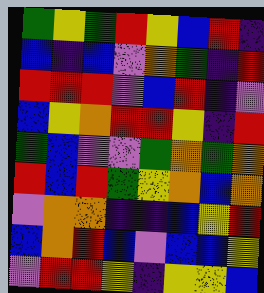[["green", "yellow", "green", "red", "yellow", "blue", "red", "indigo"], ["blue", "indigo", "blue", "violet", "orange", "green", "indigo", "red"], ["red", "red", "red", "violet", "blue", "red", "indigo", "violet"], ["blue", "yellow", "orange", "red", "red", "yellow", "indigo", "red"], ["green", "blue", "violet", "violet", "green", "orange", "green", "orange"], ["red", "blue", "red", "green", "yellow", "orange", "blue", "orange"], ["violet", "orange", "orange", "indigo", "indigo", "blue", "yellow", "red"], ["blue", "orange", "red", "blue", "violet", "blue", "blue", "yellow"], ["violet", "red", "red", "yellow", "indigo", "yellow", "yellow", "blue"]]